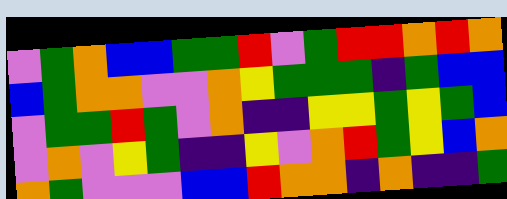[["violet", "green", "orange", "blue", "blue", "green", "green", "red", "violet", "green", "red", "red", "orange", "red", "orange"], ["blue", "green", "orange", "orange", "violet", "violet", "orange", "yellow", "green", "green", "green", "indigo", "green", "blue", "blue"], ["violet", "green", "green", "red", "green", "violet", "orange", "indigo", "indigo", "yellow", "yellow", "green", "yellow", "green", "blue"], ["violet", "orange", "violet", "yellow", "green", "indigo", "indigo", "yellow", "violet", "orange", "red", "green", "yellow", "blue", "orange"], ["orange", "green", "violet", "violet", "violet", "blue", "blue", "red", "orange", "orange", "indigo", "orange", "indigo", "indigo", "green"]]